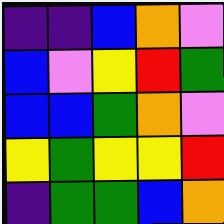[["indigo", "indigo", "blue", "orange", "violet"], ["blue", "violet", "yellow", "red", "green"], ["blue", "blue", "green", "orange", "violet"], ["yellow", "green", "yellow", "yellow", "red"], ["indigo", "green", "green", "blue", "orange"]]